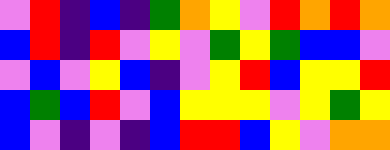[["violet", "red", "indigo", "blue", "indigo", "green", "orange", "yellow", "violet", "red", "orange", "red", "orange"], ["blue", "red", "indigo", "red", "violet", "yellow", "violet", "green", "yellow", "green", "blue", "blue", "violet"], ["violet", "blue", "violet", "yellow", "blue", "indigo", "violet", "yellow", "red", "blue", "yellow", "yellow", "red"], ["blue", "green", "blue", "red", "violet", "blue", "yellow", "yellow", "yellow", "violet", "yellow", "green", "yellow"], ["blue", "violet", "indigo", "violet", "indigo", "blue", "red", "red", "blue", "yellow", "violet", "orange", "orange"]]